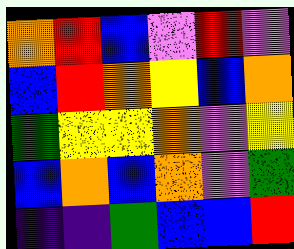[["orange", "red", "blue", "violet", "red", "violet"], ["blue", "red", "orange", "yellow", "blue", "orange"], ["green", "yellow", "yellow", "orange", "violet", "yellow"], ["blue", "orange", "blue", "orange", "violet", "green"], ["indigo", "indigo", "green", "blue", "blue", "red"]]